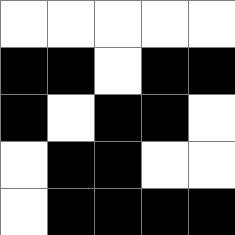[["white", "white", "white", "white", "white"], ["black", "black", "white", "black", "black"], ["black", "white", "black", "black", "white"], ["white", "black", "black", "white", "white"], ["white", "black", "black", "black", "black"]]